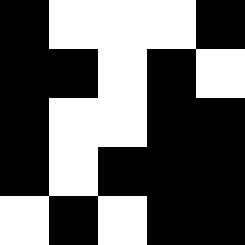[["black", "white", "white", "white", "black"], ["black", "black", "white", "black", "white"], ["black", "white", "white", "black", "black"], ["black", "white", "black", "black", "black"], ["white", "black", "white", "black", "black"]]